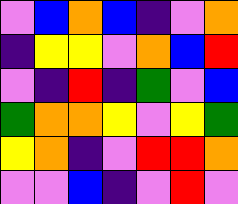[["violet", "blue", "orange", "blue", "indigo", "violet", "orange"], ["indigo", "yellow", "yellow", "violet", "orange", "blue", "red"], ["violet", "indigo", "red", "indigo", "green", "violet", "blue"], ["green", "orange", "orange", "yellow", "violet", "yellow", "green"], ["yellow", "orange", "indigo", "violet", "red", "red", "orange"], ["violet", "violet", "blue", "indigo", "violet", "red", "violet"]]